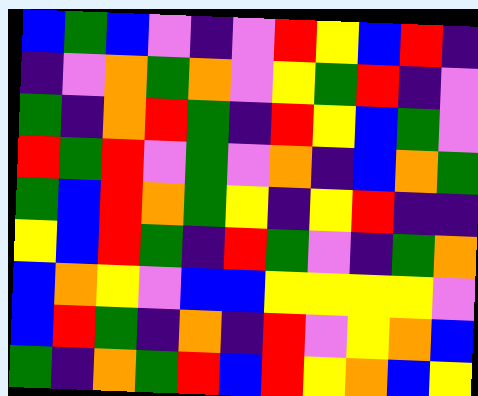[["blue", "green", "blue", "violet", "indigo", "violet", "red", "yellow", "blue", "red", "indigo"], ["indigo", "violet", "orange", "green", "orange", "violet", "yellow", "green", "red", "indigo", "violet"], ["green", "indigo", "orange", "red", "green", "indigo", "red", "yellow", "blue", "green", "violet"], ["red", "green", "red", "violet", "green", "violet", "orange", "indigo", "blue", "orange", "green"], ["green", "blue", "red", "orange", "green", "yellow", "indigo", "yellow", "red", "indigo", "indigo"], ["yellow", "blue", "red", "green", "indigo", "red", "green", "violet", "indigo", "green", "orange"], ["blue", "orange", "yellow", "violet", "blue", "blue", "yellow", "yellow", "yellow", "yellow", "violet"], ["blue", "red", "green", "indigo", "orange", "indigo", "red", "violet", "yellow", "orange", "blue"], ["green", "indigo", "orange", "green", "red", "blue", "red", "yellow", "orange", "blue", "yellow"]]